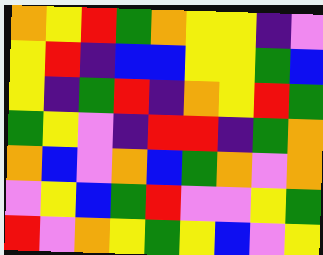[["orange", "yellow", "red", "green", "orange", "yellow", "yellow", "indigo", "violet"], ["yellow", "red", "indigo", "blue", "blue", "yellow", "yellow", "green", "blue"], ["yellow", "indigo", "green", "red", "indigo", "orange", "yellow", "red", "green"], ["green", "yellow", "violet", "indigo", "red", "red", "indigo", "green", "orange"], ["orange", "blue", "violet", "orange", "blue", "green", "orange", "violet", "orange"], ["violet", "yellow", "blue", "green", "red", "violet", "violet", "yellow", "green"], ["red", "violet", "orange", "yellow", "green", "yellow", "blue", "violet", "yellow"]]